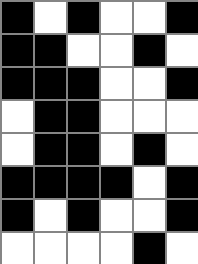[["black", "white", "black", "white", "white", "black"], ["black", "black", "white", "white", "black", "white"], ["black", "black", "black", "white", "white", "black"], ["white", "black", "black", "white", "white", "white"], ["white", "black", "black", "white", "black", "white"], ["black", "black", "black", "black", "white", "black"], ["black", "white", "black", "white", "white", "black"], ["white", "white", "white", "white", "black", "white"]]